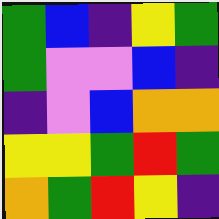[["green", "blue", "indigo", "yellow", "green"], ["green", "violet", "violet", "blue", "indigo"], ["indigo", "violet", "blue", "orange", "orange"], ["yellow", "yellow", "green", "red", "green"], ["orange", "green", "red", "yellow", "indigo"]]